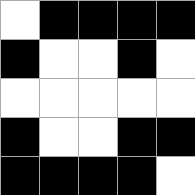[["white", "black", "black", "black", "black"], ["black", "white", "white", "black", "white"], ["white", "white", "white", "white", "white"], ["black", "white", "white", "black", "black"], ["black", "black", "black", "black", "white"]]